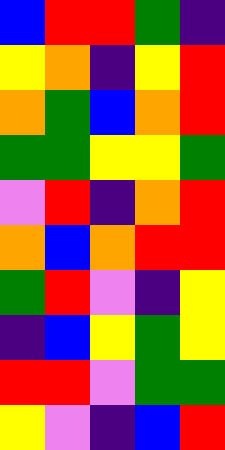[["blue", "red", "red", "green", "indigo"], ["yellow", "orange", "indigo", "yellow", "red"], ["orange", "green", "blue", "orange", "red"], ["green", "green", "yellow", "yellow", "green"], ["violet", "red", "indigo", "orange", "red"], ["orange", "blue", "orange", "red", "red"], ["green", "red", "violet", "indigo", "yellow"], ["indigo", "blue", "yellow", "green", "yellow"], ["red", "red", "violet", "green", "green"], ["yellow", "violet", "indigo", "blue", "red"]]